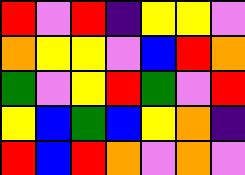[["red", "violet", "red", "indigo", "yellow", "yellow", "violet"], ["orange", "yellow", "yellow", "violet", "blue", "red", "orange"], ["green", "violet", "yellow", "red", "green", "violet", "red"], ["yellow", "blue", "green", "blue", "yellow", "orange", "indigo"], ["red", "blue", "red", "orange", "violet", "orange", "violet"]]